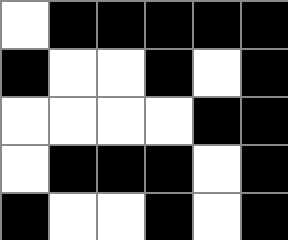[["white", "black", "black", "black", "black", "black"], ["black", "white", "white", "black", "white", "black"], ["white", "white", "white", "white", "black", "black"], ["white", "black", "black", "black", "white", "black"], ["black", "white", "white", "black", "white", "black"]]